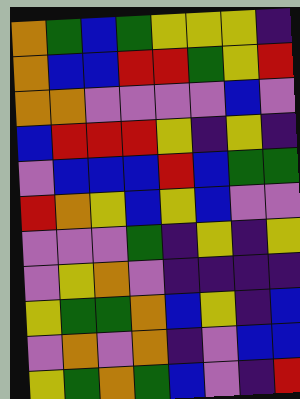[["orange", "green", "blue", "green", "yellow", "yellow", "yellow", "indigo"], ["orange", "blue", "blue", "red", "red", "green", "yellow", "red"], ["orange", "orange", "violet", "violet", "violet", "violet", "blue", "violet"], ["blue", "red", "red", "red", "yellow", "indigo", "yellow", "indigo"], ["violet", "blue", "blue", "blue", "red", "blue", "green", "green"], ["red", "orange", "yellow", "blue", "yellow", "blue", "violet", "violet"], ["violet", "violet", "violet", "green", "indigo", "yellow", "indigo", "yellow"], ["violet", "yellow", "orange", "violet", "indigo", "indigo", "indigo", "indigo"], ["yellow", "green", "green", "orange", "blue", "yellow", "indigo", "blue"], ["violet", "orange", "violet", "orange", "indigo", "violet", "blue", "blue"], ["yellow", "green", "orange", "green", "blue", "violet", "indigo", "red"]]